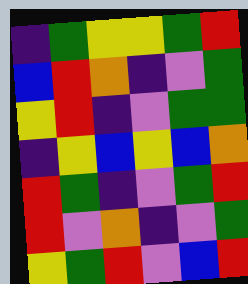[["indigo", "green", "yellow", "yellow", "green", "red"], ["blue", "red", "orange", "indigo", "violet", "green"], ["yellow", "red", "indigo", "violet", "green", "green"], ["indigo", "yellow", "blue", "yellow", "blue", "orange"], ["red", "green", "indigo", "violet", "green", "red"], ["red", "violet", "orange", "indigo", "violet", "green"], ["yellow", "green", "red", "violet", "blue", "red"]]